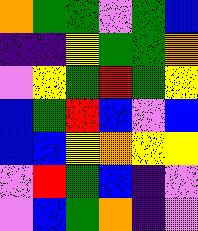[["orange", "green", "green", "violet", "green", "blue"], ["indigo", "indigo", "yellow", "green", "green", "orange"], ["violet", "yellow", "green", "red", "green", "yellow"], ["blue", "green", "red", "blue", "violet", "blue"], ["blue", "blue", "yellow", "orange", "yellow", "yellow"], ["violet", "red", "green", "blue", "indigo", "violet"], ["violet", "blue", "green", "orange", "indigo", "violet"]]